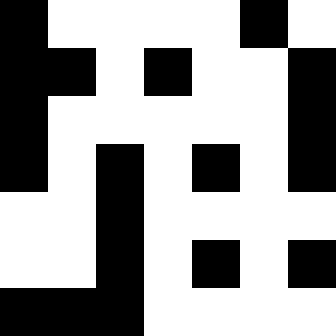[["black", "white", "white", "white", "white", "black", "white"], ["black", "black", "white", "black", "white", "white", "black"], ["black", "white", "white", "white", "white", "white", "black"], ["black", "white", "black", "white", "black", "white", "black"], ["white", "white", "black", "white", "white", "white", "white"], ["white", "white", "black", "white", "black", "white", "black"], ["black", "black", "black", "white", "white", "white", "white"]]